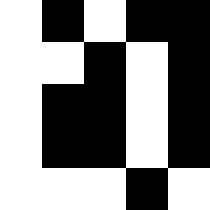[["white", "black", "white", "black", "black"], ["white", "white", "black", "white", "black"], ["white", "black", "black", "white", "black"], ["white", "black", "black", "white", "black"], ["white", "white", "white", "black", "white"]]